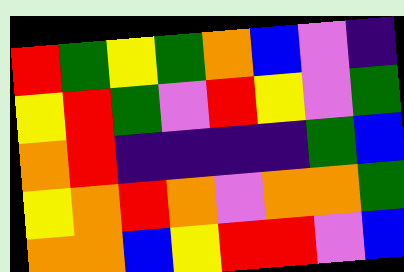[["red", "green", "yellow", "green", "orange", "blue", "violet", "indigo"], ["yellow", "red", "green", "violet", "red", "yellow", "violet", "green"], ["orange", "red", "indigo", "indigo", "indigo", "indigo", "green", "blue"], ["yellow", "orange", "red", "orange", "violet", "orange", "orange", "green"], ["orange", "orange", "blue", "yellow", "red", "red", "violet", "blue"]]